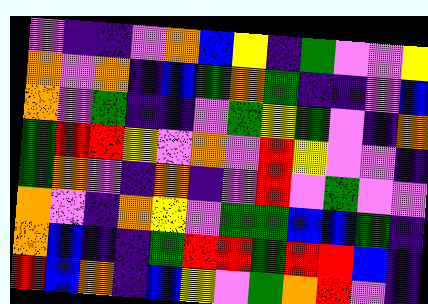[["violet", "indigo", "indigo", "violet", "orange", "blue", "yellow", "indigo", "green", "violet", "violet", "yellow"], ["orange", "violet", "orange", "indigo", "blue", "green", "orange", "green", "indigo", "indigo", "violet", "blue"], ["orange", "violet", "green", "indigo", "indigo", "violet", "green", "yellow", "green", "violet", "indigo", "orange"], ["green", "red", "red", "yellow", "violet", "orange", "violet", "red", "yellow", "violet", "violet", "indigo"], ["green", "orange", "violet", "indigo", "orange", "indigo", "violet", "red", "violet", "green", "violet", "violet"], ["orange", "violet", "indigo", "orange", "yellow", "violet", "green", "green", "blue", "blue", "green", "indigo"], ["orange", "blue", "indigo", "indigo", "green", "red", "red", "green", "red", "red", "blue", "indigo"], ["red", "blue", "orange", "indigo", "blue", "yellow", "violet", "green", "orange", "red", "violet", "indigo"]]